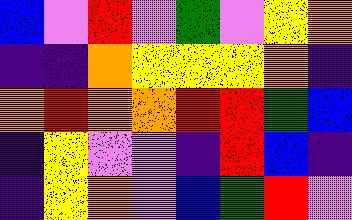[["blue", "violet", "red", "violet", "green", "violet", "yellow", "orange"], ["indigo", "indigo", "orange", "yellow", "yellow", "yellow", "orange", "indigo"], ["orange", "red", "orange", "orange", "red", "red", "green", "blue"], ["indigo", "yellow", "violet", "violet", "indigo", "red", "blue", "indigo"], ["indigo", "yellow", "orange", "violet", "blue", "green", "red", "violet"]]